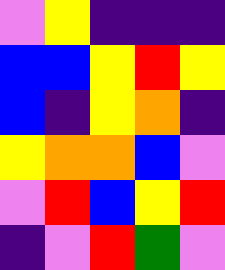[["violet", "yellow", "indigo", "indigo", "indigo"], ["blue", "blue", "yellow", "red", "yellow"], ["blue", "indigo", "yellow", "orange", "indigo"], ["yellow", "orange", "orange", "blue", "violet"], ["violet", "red", "blue", "yellow", "red"], ["indigo", "violet", "red", "green", "violet"]]